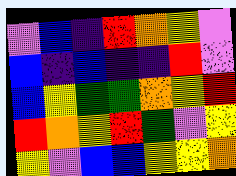[["violet", "blue", "indigo", "red", "orange", "yellow", "violet"], ["blue", "indigo", "blue", "indigo", "indigo", "red", "violet"], ["blue", "yellow", "green", "green", "orange", "yellow", "red"], ["red", "orange", "yellow", "red", "green", "violet", "yellow"], ["yellow", "violet", "blue", "blue", "yellow", "yellow", "orange"]]